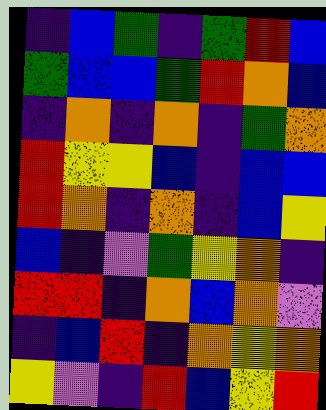[["indigo", "blue", "green", "indigo", "green", "red", "blue"], ["green", "blue", "blue", "green", "red", "orange", "blue"], ["indigo", "orange", "indigo", "orange", "indigo", "green", "orange"], ["red", "yellow", "yellow", "blue", "indigo", "blue", "blue"], ["red", "orange", "indigo", "orange", "indigo", "blue", "yellow"], ["blue", "indigo", "violet", "green", "yellow", "orange", "indigo"], ["red", "red", "indigo", "orange", "blue", "orange", "violet"], ["indigo", "blue", "red", "indigo", "orange", "yellow", "orange"], ["yellow", "violet", "indigo", "red", "blue", "yellow", "red"]]